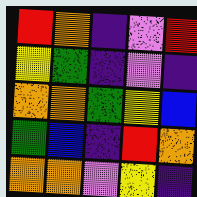[["red", "orange", "indigo", "violet", "red"], ["yellow", "green", "indigo", "violet", "indigo"], ["orange", "orange", "green", "yellow", "blue"], ["green", "blue", "indigo", "red", "orange"], ["orange", "orange", "violet", "yellow", "indigo"]]